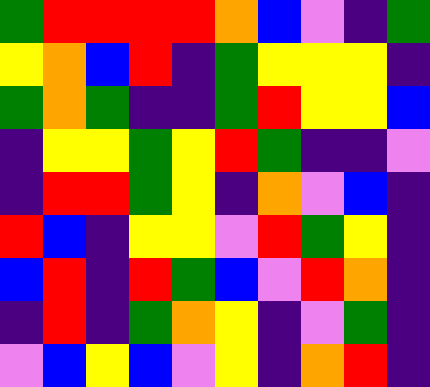[["green", "red", "red", "red", "red", "orange", "blue", "violet", "indigo", "green"], ["yellow", "orange", "blue", "red", "indigo", "green", "yellow", "yellow", "yellow", "indigo"], ["green", "orange", "green", "indigo", "indigo", "green", "red", "yellow", "yellow", "blue"], ["indigo", "yellow", "yellow", "green", "yellow", "red", "green", "indigo", "indigo", "violet"], ["indigo", "red", "red", "green", "yellow", "indigo", "orange", "violet", "blue", "indigo"], ["red", "blue", "indigo", "yellow", "yellow", "violet", "red", "green", "yellow", "indigo"], ["blue", "red", "indigo", "red", "green", "blue", "violet", "red", "orange", "indigo"], ["indigo", "red", "indigo", "green", "orange", "yellow", "indigo", "violet", "green", "indigo"], ["violet", "blue", "yellow", "blue", "violet", "yellow", "indigo", "orange", "red", "indigo"]]